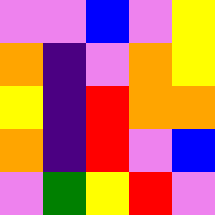[["violet", "violet", "blue", "violet", "yellow"], ["orange", "indigo", "violet", "orange", "yellow"], ["yellow", "indigo", "red", "orange", "orange"], ["orange", "indigo", "red", "violet", "blue"], ["violet", "green", "yellow", "red", "violet"]]